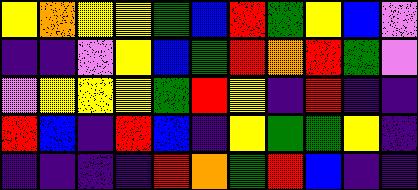[["yellow", "orange", "yellow", "yellow", "green", "blue", "red", "green", "yellow", "blue", "violet"], ["indigo", "indigo", "violet", "yellow", "blue", "green", "red", "orange", "red", "green", "violet"], ["violet", "yellow", "yellow", "yellow", "green", "red", "yellow", "indigo", "red", "indigo", "indigo"], ["red", "blue", "indigo", "red", "blue", "indigo", "yellow", "green", "green", "yellow", "indigo"], ["indigo", "indigo", "indigo", "indigo", "red", "orange", "green", "red", "blue", "indigo", "indigo"]]